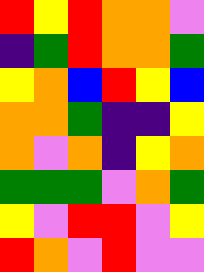[["red", "yellow", "red", "orange", "orange", "violet"], ["indigo", "green", "red", "orange", "orange", "green"], ["yellow", "orange", "blue", "red", "yellow", "blue"], ["orange", "orange", "green", "indigo", "indigo", "yellow"], ["orange", "violet", "orange", "indigo", "yellow", "orange"], ["green", "green", "green", "violet", "orange", "green"], ["yellow", "violet", "red", "red", "violet", "yellow"], ["red", "orange", "violet", "red", "violet", "violet"]]